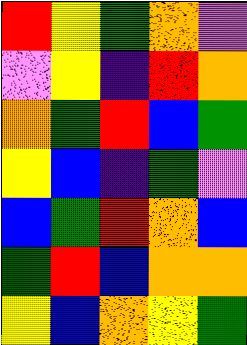[["red", "yellow", "green", "orange", "violet"], ["violet", "yellow", "indigo", "red", "orange"], ["orange", "green", "red", "blue", "green"], ["yellow", "blue", "indigo", "green", "violet"], ["blue", "green", "red", "orange", "blue"], ["green", "red", "blue", "orange", "orange"], ["yellow", "blue", "orange", "yellow", "green"]]